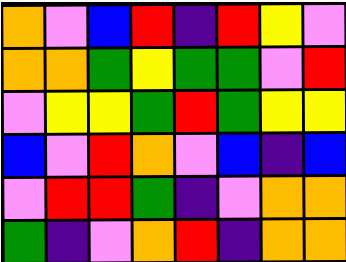[["orange", "violet", "blue", "red", "indigo", "red", "yellow", "violet"], ["orange", "orange", "green", "yellow", "green", "green", "violet", "red"], ["violet", "yellow", "yellow", "green", "red", "green", "yellow", "yellow"], ["blue", "violet", "red", "orange", "violet", "blue", "indigo", "blue"], ["violet", "red", "red", "green", "indigo", "violet", "orange", "orange"], ["green", "indigo", "violet", "orange", "red", "indigo", "orange", "orange"]]